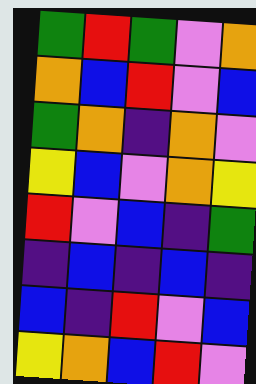[["green", "red", "green", "violet", "orange"], ["orange", "blue", "red", "violet", "blue"], ["green", "orange", "indigo", "orange", "violet"], ["yellow", "blue", "violet", "orange", "yellow"], ["red", "violet", "blue", "indigo", "green"], ["indigo", "blue", "indigo", "blue", "indigo"], ["blue", "indigo", "red", "violet", "blue"], ["yellow", "orange", "blue", "red", "violet"]]